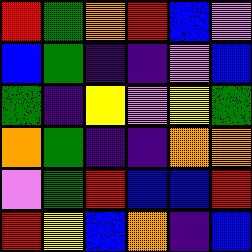[["red", "green", "orange", "red", "blue", "violet"], ["blue", "green", "indigo", "indigo", "violet", "blue"], ["green", "indigo", "yellow", "violet", "yellow", "green"], ["orange", "green", "indigo", "indigo", "orange", "orange"], ["violet", "green", "red", "blue", "blue", "red"], ["red", "yellow", "blue", "orange", "indigo", "blue"]]